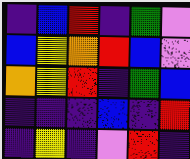[["indigo", "blue", "red", "indigo", "green", "violet"], ["blue", "yellow", "orange", "red", "blue", "violet"], ["orange", "yellow", "red", "indigo", "green", "blue"], ["indigo", "indigo", "indigo", "blue", "indigo", "red"], ["indigo", "yellow", "indigo", "violet", "red", "indigo"]]